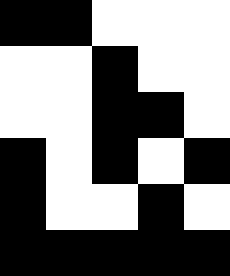[["black", "black", "white", "white", "white"], ["white", "white", "black", "white", "white"], ["white", "white", "black", "black", "white"], ["black", "white", "black", "white", "black"], ["black", "white", "white", "black", "white"], ["black", "black", "black", "black", "black"]]